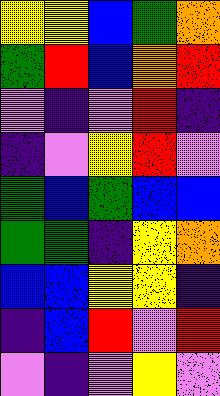[["yellow", "yellow", "blue", "green", "orange"], ["green", "red", "blue", "orange", "red"], ["violet", "indigo", "violet", "red", "indigo"], ["indigo", "violet", "yellow", "red", "violet"], ["green", "blue", "green", "blue", "blue"], ["green", "green", "indigo", "yellow", "orange"], ["blue", "blue", "yellow", "yellow", "indigo"], ["indigo", "blue", "red", "violet", "red"], ["violet", "indigo", "violet", "yellow", "violet"]]